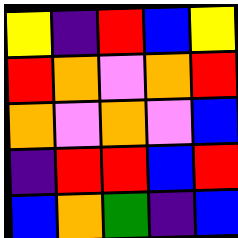[["yellow", "indigo", "red", "blue", "yellow"], ["red", "orange", "violet", "orange", "red"], ["orange", "violet", "orange", "violet", "blue"], ["indigo", "red", "red", "blue", "red"], ["blue", "orange", "green", "indigo", "blue"]]